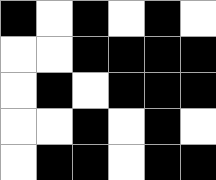[["black", "white", "black", "white", "black", "white"], ["white", "white", "black", "black", "black", "black"], ["white", "black", "white", "black", "black", "black"], ["white", "white", "black", "white", "black", "white"], ["white", "black", "black", "white", "black", "black"]]